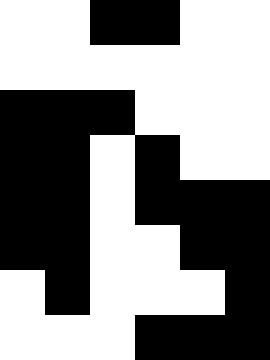[["white", "white", "black", "black", "white", "white"], ["white", "white", "white", "white", "white", "white"], ["black", "black", "black", "white", "white", "white"], ["black", "black", "white", "black", "white", "white"], ["black", "black", "white", "black", "black", "black"], ["black", "black", "white", "white", "black", "black"], ["white", "black", "white", "white", "white", "black"], ["white", "white", "white", "black", "black", "black"]]